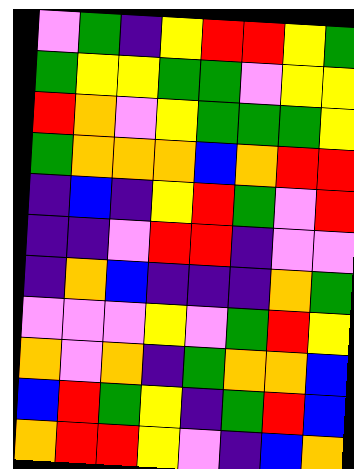[["violet", "green", "indigo", "yellow", "red", "red", "yellow", "green"], ["green", "yellow", "yellow", "green", "green", "violet", "yellow", "yellow"], ["red", "orange", "violet", "yellow", "green", "green", "green", "yellow"], ["green", "orange", "orange", "orange", "blue", "orange", "red", "red"], ["indigo", "blue", "indigo", "yellow", "red", "green", "violet", "red"], ["indigo", "indigo", "violet", "red", "red", "indigo", "violet", "violet"], ["indigo", "orange", "blue", "indigo", "indigo", "indigo", "orange", "green"], ["violet", "violet", "violet", "yellow", "violet", "green", "red", "yellow"], ["orange", "violet", "orange", "indigo", "green", "orange", "orange", "blue"], ["blue", "red", "green", "yellow", "indigo", "green", "red", "blue"], ["orange", "red", "red", "yellow", "violet", "indigo", "blue", "orange"]]